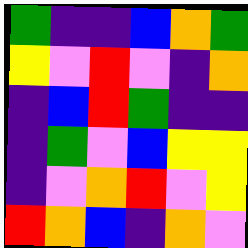[["green", "indigo", "indigo", "blue", "orange", "green"], ["yellow", "violet", "red", "violet", "indigo", "orange"], ["indigo", "blue", "red", "green", "indigo", "indigo"], ["indigo", "green", "violet", "blue", "yellow", "yellow"], ["indigo", "violet", "orange", "red", "violet", "yellow"], ["red", "orange", "blue", "indigo", "orange", "violet"]]